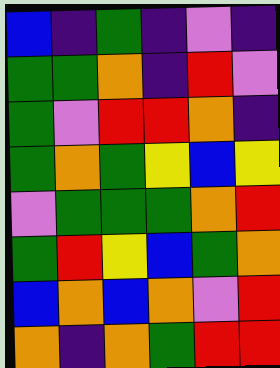[["blue", "indigo", "green", "indigo", "violet", "indigo"], ["green", "green", "orange", "indigo", "red", "violet"], ["green", "violet", "red", "red", "orange", "indigo"], ["green", "orange", "green", "yellow", "blue", "yellow"], ["violet", "green", "green", "green", "orange", "red"], ["green", "red", "yellow", "blue", "green", "orange"], ["blue", "orange", "blue", "orange", "violet", "red"], ["orange", "indigo", "orange", "green", "red", "red"]]